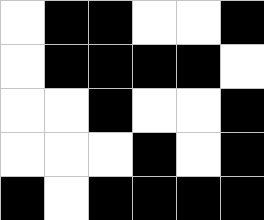[["white", "black", "black", "white", "white", "black"], ["white", "black", "black", "black", "black", "white"], ["white", "white", "black", "white", "white", "black"], ["white", "white", "white", "black", "white", "black"], ["black", "white", "black", "black", "black", "black"]]